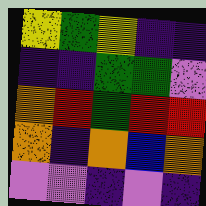[["yellow", "green", "yellow", "indigo", "indigo"], ["indigo", "indigo", "green", "green", "violet"], ["orange", "red", "green", "red", "red"], ["orange", "indigo", "orange", "blue", "orange"], ["violet", "violet", "indigo", "violet", "indigo"]]